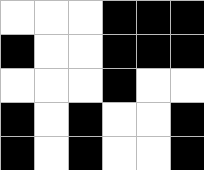[["white", "white", "white", "black", "black", "black"], ["black", "white", "white", "black", "black", "black"], ["white", "white", "white", "black", "white", "white"], ["black", "white", "black", "white", "white", "black"], ["black", "white", "black", "white", "white", "black"]]